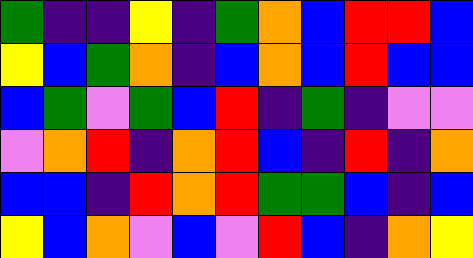[["green", "indigo", "indigo", "yellow", "indigo", "green", "orange", "blue", "red", "red", "blue"], ["yellow", "blue", "green", "orange", "indigo", "blue", "orange", "blue", "red", "blue", "blue"], ["blue", "green", "violet", "green", "blue", "red", "indigo", "green", "indigo", "violet", "violet"], ["violet", "orange", "red", "indigo", "orange", "red", "blue", "indigo", "red", "indigo", "orange"], ["blue", "blue", "indigo", "red", "orange", "red", "green", "green", "blue", "indigo", "blue"], ["yellow", "blue", "orange", "violet", "blue", "violet", "red", "blue", "indigo", "orange", "yellow"]]